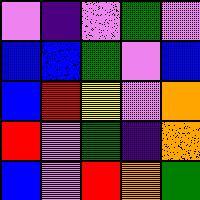[["violet", "indigo", "violet", "green", "violet"], ["blue", "blue", "green", "violet", "blue"], ["blue", "red", "yellow", "violet", "orange"], ["red", "violet", "green", "indigo", "orange"], ["blue", "violet", "red", "orange", "green"]]